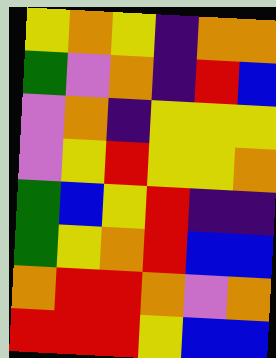[["yellow", "orange", "yellow", "indigo", "orange", "orange"], ["green", "violet", "orange", "indigo", "red", "blue"], ["violet", "orange", "indigo", "yellow", "yellow", "yellow"], ["violet", "yellow", "red", "yellow", "yellow", "orange"], ["green", "blue", "yellow", "red", "indigo", "indigo"], ["green", "yellow", "orange", "red", "blue", "blue"], ["orange", "red", "red", "orange", "violet", "orange"], ["red", "red", "red", "yellow", "blue", "blue"]]